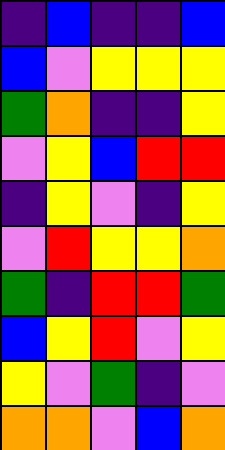[["indigo", "blue", "indigo", "indigo", "blue"], ["blue", "violet", "yellow", "yellow", "yellow"], ["green", "orange", "indigo", "indigo", "yellow"], ["violet", "yellow", "blue", "red", "red"], ["indigo", "yellow", "violet", "indigo", "yellow"], ["violet", "red", "yellow", "yellow", "orange"], ["green", "indigo", "red", "red", "green"], ["blue", "yellow", "red", "violet", "yellow"], ["yellow", "violet", "green", "indigo", "violet"], ["orange", "orange", "violet", "blue", "orange"]]